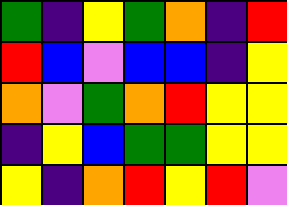[["green", "indigo", "yellow", "green", "orange", "indigo", "red"], ["red", "blue", "violet", "blue", "blue", "indigo", "yellow"], ["orange", "violet", "green", "orange", "red", "yellow", "yellow"], ["indigo", "yellow", "blue", "green", "green", "yellow", "yellow"], ["yellow", "indigo", "orange", "red", "yellow", "red", "violet"]]